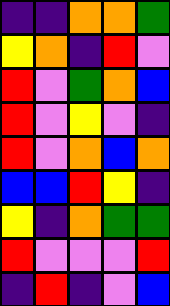[["indigo", "indigo", "orange", "orange", "green"], ["yellow", "orange", "indigo", "red", "violet"], ["red", "violet", "green", "orange", "blue"], ["red", "violet", "yellow", "violet", "indigo"], ["red", "violet", "orange", "blue", "orange"], ["blue", "blue", "red", "yellow", "indigo"], ["yellow", "indigo", "orange", "green", "green"], ["red", "violet", "violet", "violet", "red"], ["indigo", "red", "indigo", "violet", "blue"]]